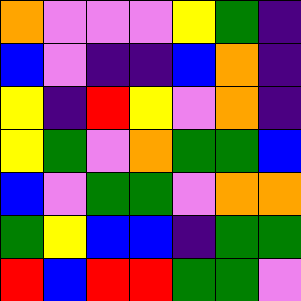[["orange", "violet", "violet", "violet", "yellow", "green", "indigo"], ["blue", "violet", "indigo", "indigo", "blue", "orange", "indigo"], ["yellow", "indigo", "red", "yellow", "violet", "orange", "indigo"], ["yellow", "green", "violet", "orange", "green", "green", "blue"], ["blue", "violet", "green", "green", "violet", "orange", "orange"], ["green", "yellow", "blue", "blue", "indigo", "green", "green"], ["red", "blue", "red", "red", "green", "green", "violet"]]